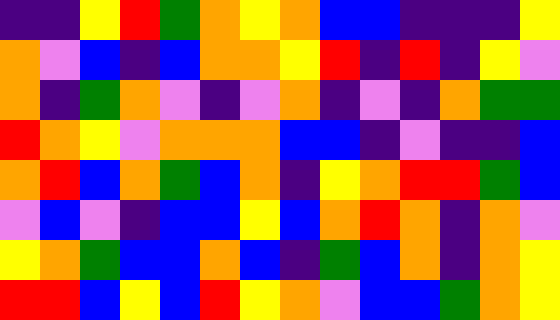[["indigo", "indigo", "yellow", "red", "green", "orange", "yellow", "orange", "blue", "blue", "indigo", "indigo", "indigo", "yellow"], ["orange", "violet", "blue", "indigo", "blue", "orange", "orange", "yellow", "red", "indigo", "red", "indigo", "yellow", "violet"], ["orange", "indigo", "green", "orange", "violet", "indigo", "violet", "orange", "indigo", "violet", "indigo", "orange", "green", "green"], ["red", "orange", "yellow", "violet", "orange", "orange", "orange", "blue", "blue", "indigo", "violet", "indigo", "indigo", "blue"], ["orange", "red", "blue", "orange", "green", "blue", "orange", "indigo", "yellow", "orange", "red", "red", "green", "blue"], ["violet", "blue", "violet", "indigo", "blue", "blue", "yellow", "blue", "orange", "red", "orange", "indigo", "orange", "violet"], ["yellow", "orange", "green", "blue", "blue", "orange", "blue", "indigo", "green", "blue", "orange", "indigo", "orange", "yellow"], ["red", "red", "blue", "yellow", "blue", "red", "yellow", "orange", "violet", "blue", "blue", "green", "orange", "yellow"]]